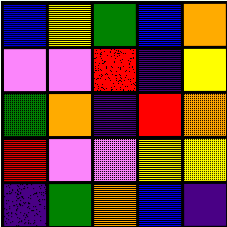[["blue", "yellow", "green", "blue", "orange"], ["violet", "violet", "red", "indigo", "yellow"], ["green", "orange", "indigo", "red", "orange"], ["red", "violet", "violet", "yellow", "yellow"], ["indigo", "green", "orange", "blue", "indigo"]]